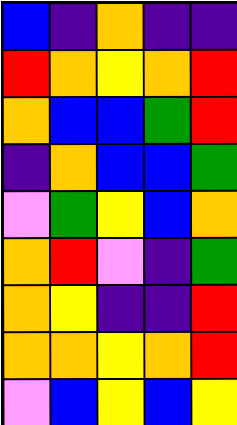[["blue", "indigo", "orange", "indigo", "indigo"], ["red", "orange", "yellow", "orange", "red"], ["orange", "blue", "blue", "green", "red"], ["indigo", "orange", "blue", "blue", "green"], ["violet", "green", "yellow", "blue", "orange"], ["orange", "red", "violet", "indigo", "green"], ["orange", "yellow", "indigo", "indigo", "red"], ["orange", "orange", "yellow", "orange", "red"], ["violet", "blue", "yellow", "blue", "yellow"]]